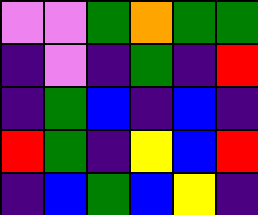[["violet", "violet", "green", "orange", "green", "green"], ["indigo", "violet", "indigo", "green", "indigo", "red"], ["indigo", "green", "blue", "indigo", "blue", "indigo"], ["red", "green", "indigo", "yellow", "blue", "red"], ["indigo", "blue", "green", "blue", "yellow", "indigo"]]